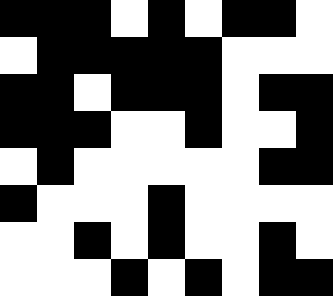[["black", "black", "black", "white", "black", "white", "black", "black", "white"], ["white", "black", "black", "black", "black", "black", "white", "white", "white"], ["black", "black", "white", "black", "black", "black", "white", "black", "black"], ["black", "black", "black", "white", "white", "black", "white", "white", "black"], ["white", "black", "white", "white", "white", "white", "white", "black", "black"], ["black", "white", "white", "white", "black", "white", "white", "white", "white"], ["white", "white", "black", "white", "black", "white", "white", "black", "white"], ["white", "white", "white", "black", "white", "black", "white", "black", "black"]]